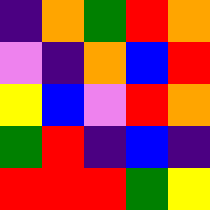[["indigo", "orange", "green", "red", "orange"], ["violet", "indigo", "orange", "blue", "red"], ["yellow", "blue", "violet", "red", "orange"], ["green", "red", "indigo", "blue", "indigo"], ["red", "red", "red", "green", "yellow"]]